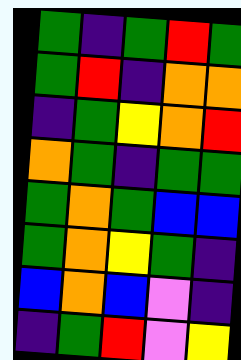[["green", "indigo", "green", "red", "green"], ["green", "red", "indigo", "orange", "orange"], ["indigo", "green", "yellow", "orange", "red"], ["orange", "green", "indigo", "green", "green"], ["green", "orange", "green", "blue", "blue"], ["green", "orange", "yellow", "green", "indigo"], ["blue", "orange", "blue", "violet", "indigo"], ["indigo", "green", "red", "violet", "yellow"]]